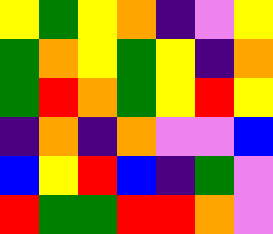[["yellow", "green", "yellow", "orange", "indigo", "violet", "yellow"], ["green", "orange", "yellow", "green", "yellow", "indigo", "orange"], ["green", "red", "orange", "green", "yellow", "red", "yellow"], ["indigo", "orange", "indigo", "orange", "violet", "violet", "blue"], ["blue", "yellow", "red", "blue", "indigo", "green", "violet"], ["red", "green", "green", "red", "red", "orange", "violet"]]